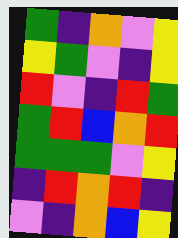[["green", "indigo", "orange", "violet", "yellow"], ["yellow", "green", "violet", "indigo", "yellow"], ["red", "violet", "indigo", "red", "green"], ["green", "red", "blue", "orange", "red"], ["green", "green", "green", "violet", "yellow"], ["indigo", "red", "orange", "red", "indigo"], ["violet", "indigo", "orange", "blue", "yellow"]]